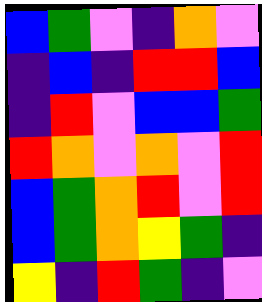[["blue", "green", "violet", "indigo", "orange", "violet"], ["indigo", "blue", "indigo", "red", "red", "blue"], ["indigo", "red", "violet", "blue", "blue", "green"], ["red", "orange", "violet", "orange", "violet", "red"], ["blue", "green", "orange", "red", "violet", "red"], ["blue", "green", "orange", "yellow", "green", "indigo"], ["yellow", "indigo", "red", "green", "indigo", "violet"]]